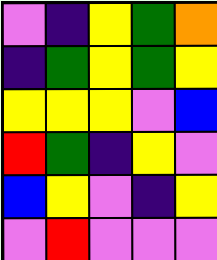[["violet", "indigo", "yellow", "green", "orange"], ["indigo", "green", "yellow", "green", "yellow"], ["yellow", "yellow", "yellow", "violet", "blue"], ["red", "green", "indigo", "yellow", "violet"], ["blue", "yellow", "violet", "indigo", "yellow"], ["violet", "red", "violet", "violet", "violet"]]